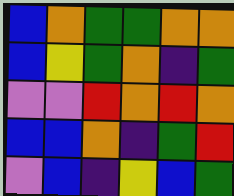[["blue", "orange", "green", "green", "orange", "orange"], ["blue", "yellow", "green", "orange", "indigo", "green"], ["violet", "violet", "red", "orange", "red", "orange"], ["blue", "blue", "orange", "indigo", "green", "red"], ["violet", "blue", "indigo", "yellow", "blue", "green"]]